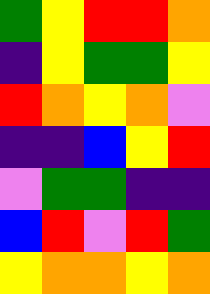[["green", "yellow", "red", "red", "orange"], ["indigo", "yellow", "green", "green", "yellow"], ["red", "orange", "yellow", "orange", "violet"], ["indigo", "indigo", "blue", "yellow", "red"], ["violet", "green", "green", "indigo", "indigo"], ["blue", "red", "violet", "red", "green"], ["yellow", "orange", "orange", "yellow", "orange"]]